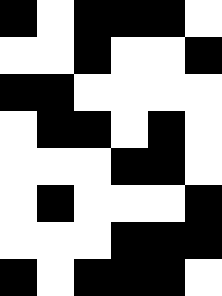[["black", "white", "black", "black", "black", "white"], ["white", "white", "black", "white", "white", "black"], ["black", "black", "white", "white", "white", "white"], ["white", "black", "black", "white", "black", "white"], ["white", "white", "white", "black", "black", "white"], ["white", "black", "white", "white", "white", "black"], ["white", "white", "white", "black", "black", "black"], ["black", "white", "black", "black", "black", "white"]]